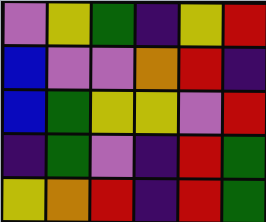[["violet", "yellow", "green", "indigo", "yellow", "red"], ["blue", "violet", "violet", "orange", "red", "indigo"], ["blue", "green", "yellow", "yellow", "violet", "red"], ["indigo", "green", "violet", "indigo", "red", "green"], ["yellow", "orange", "red", "indigo", "red", "green"]]